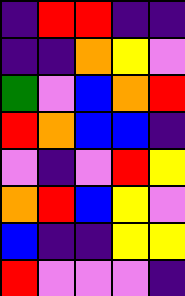[["indigo", "red", "red", "indigo", "indigo"], ["indigo", "indigo", "orange", "yellow", "violet"], ["green", "violet", "blue", "orange", "red"], ["red", "orange", "blue", "blue", "indigo"], ["violet", "indigo", "violet", "red", "yellow"], ["orange", "red", "blue", "yellow", "violet"], ["blue", "indigo", "indigo", "yellow", "yellow"], ["red", "violet", "violet", "violet", "indigo"]]